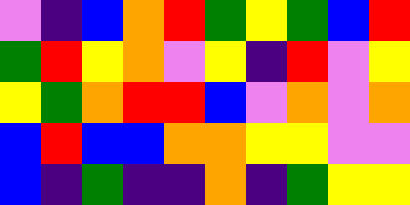[["violet", "indigo", "blue", "orange", "red", "green", "yellow", "green", "blue", "red"], ["green", "red", "yellow", "orange", "violet", "yellow", "indigo", "red", "violet", "yellow"], ["yellow", "green", "orange", "red", "red", "blue", "violet", "orange", "violet", "orange"], ["blue", "red", "blue", "blue", "orange", "orange", "yellow", "yellow", "violet", "violet"], ["blue", "indigo", "green", "indigo", "indigo", "orange", "indigo", "green", "yellow", "yellow"]]